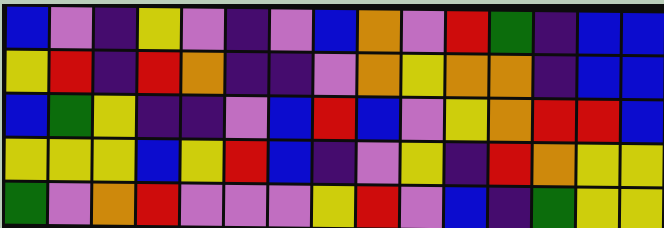[["blue", "violet", "indigo", "yellow", "violet", "indigo", "violet", "blue", "orange", "violet", "red", "green", "indigo", "blue", "blue"], ["yellow", "red", "indigo", "red", "orange", "indigo", "indigo", "violet", "orange", "yellow", "orange", "orange", "indigo", "blue", "blue"], ["blue", "green", "yellow", "indigo", "indigo", "violet", "blue", "red", "blue", "violet", "yellow", "orange", "red", "red", "blue"], ["yellow", "yellow", "yellow", "blue", "yellow", "red", "blue", "indigo", "violet", "yellow", "indigo", "red", "orange", "yellow", "yellow"], ["green", "violet", "orange", "red", "violet", "violet", "violet", "yellow", "red", "violet", "blue", "indigo", "green", "yellow", "yellow"]]